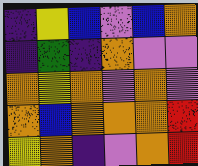[["indigo", "yellow", "blue", "violet", "blue", "orange"], ["indigo", "green", "indigo", "orange", "violet", "violet"], ["orange", "yellow", "orange", "violet", "orange", "violet"], ["orange", "blue", "orange", "orange", "orange", "red"], ["yellow", "orange", "indigo", "violet", "orange", "red"]]